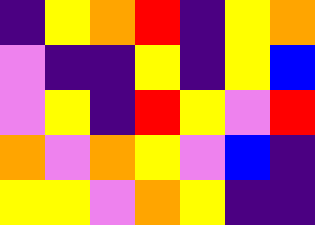[["indigo", "yellow", "orange", "red", "indigo", "yellow", "orange"], ["violet", "indigo", "indigo", "yellow", "indigo", "yellow", "blue"], ["violet", "yellow", "indigo", "red", "yellow", "violet", "red"], ["orange", "violet", "orange", "yellow", "violet", "blue", "indigo"], ["yellow", "yellow", "violet", "orange", "yellow", "indigo", "indigo"]]